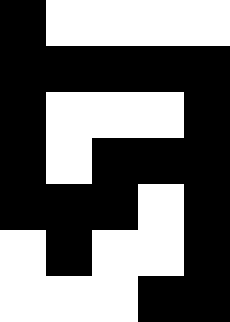[["black", "white", "white", "white", "white"], ["black", "black", "black", "black", "black"], ["black", "white", "white", "white", "black"], ["black", "white", "black", "black", "black"], ["black", "black", "black", "white", "black"], ["white", "black", "white", "white", "black"], ["white", "white", "white", "black", "black"]]